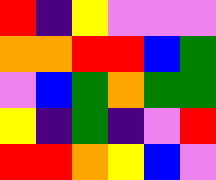[["red", "indigo", "yellow", "violet", "violet", "violet"], ["orange", "orange", "red", "red", "blue", "green"], ["violet", "blue", "green", "orange", "green", "green"], ["yellow", "indigo", "green", "indigo", "violet", "red"], ["red", "red", "orange", "yellow", "blue", "violet"]]